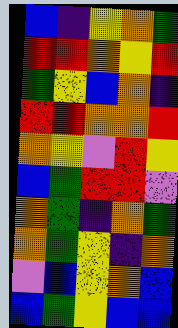[["blue", "indigo", "yellow", "orange", "green"], ["red", "red", "orange", "yellow", "red"], ["green", "yellow", "blue", "orange", "indigo"], ["red", "red", "orange", "orange", "red"], ["orange", "yellow", "violet", "red", "yellow"], ["blue", "green", "red", "red", "violet"], ["orange", "green", "indigo", "orange", "green"], ["orange", "green", "yellow", "indigo", "orange"], ["violet", "blue", "yellow", "orange", "blue"], ["blue", "green", "yellow", "blue", "blue"]]